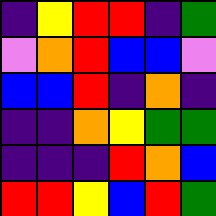[["indigo", "yellow", "red", "red", "indigo", "green"], ["violet", "orange", "red", "blue", "blue", "violet"], ["blue", "blue", "red", "indigo", "orange", "indigo"], ["indigo", "indigo", "orange", "yellow", "green", "green"], ["indigo", "indigo", "indigo", "red", "orange", "blue"], ["red", "red", "yellow", "blue", "red", "green"]]